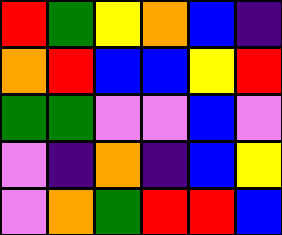[["red", "green", "yellow", "orange", "blue", "indigo"], ["orange", "red", "blue", "blue", "yellow", "red"], ["green", "green", "violet", "violet", "blue", "violet"], ["violet", "indigo", "orange", "indigo", "blue", "yellow"], ["violet", "orange", "green", "red", "red", "blue"]]